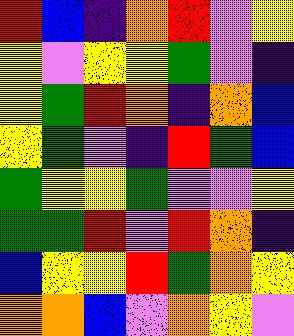[["red", "blue", "indigo", "orange", "red", "violet", "yellow"], ["yellow", "violet", "yellow", "yellow", "green", "violet", "indigo"], ["yellow", "green", "red", "orange", "indigo", "orange", "blue"], ["yellow", "green", "violet", "indigo", "red", "green", "blue"], ["green", "yellow", "yellow", "green", "violet", "violet", "yellow"], ["green", "green", "red", "violet", "red", "orange", "indigo"], ["blue", "yellow", "yellow", "red", "green", "orange", "yellow"], ["orange", "orange", "blue", "violet", "orange", "yellow", "violet"]]